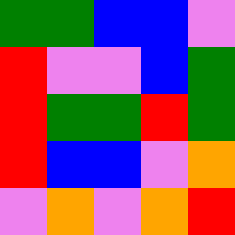[["green", "green", "blue", "blue", "violet"], ["red", "violet", "violet", "blue", "green"], ["red", "green", "green", "red", "green"], ["red", "blue", "blue", "violet", "orange"], ["violet", "orange", "violet", "orange", "red"]]